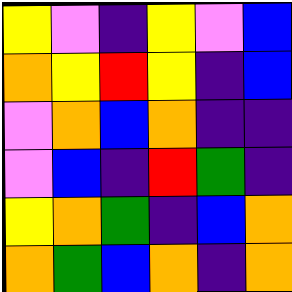[["yellow", "violet", "indigo", "yellow", "violet", "blue"], ["orange", "yellow", "red", "yellow", "indigo", "blue"], ["violet", "orange", "blue", "orange", "indigo", "indigo"], ["violet", "blue", "indigo", "red", "green", "indigo"], ["yellow", "orange", "green", "indigo", "blue", "orange"], ["orange", "green", "blue", "orange", "indigo", "orange"]]